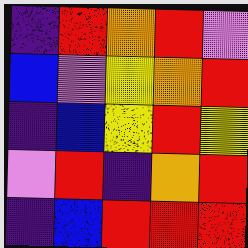[["indigo", "red", "orange", "red", "violet"], ["blue", "violet", "yellow", "orange", "red"], ["indigo", "blue", "yellow", "red", "yellow"], ["violet", "red", "indigo", "orange", "red"], ["indigo", "blue", "red", "red", "red"]]